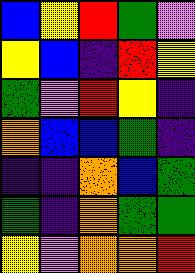[["blue", "yellow", "red", "green", "violet"], ["yellow", "blue", "indigo", "red", "yellow"], ["green", "violet", "red", "yellow", "indigo"], ["orange", "blue", "blue", "green", "indigo"], ["indigo", "indigo", "orange", "blue", "green"], ["green", "indigo", "orange", "green", "green"], ["yellow", "violet", "orange", "orange", "red"]]